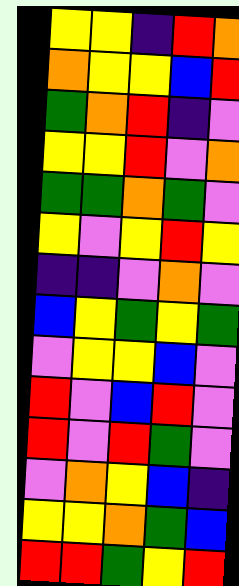[["yellow", "yellow", "indigo", "red", "orange"], ["orange", "yellow", "yellow", "blue", "red"], ["green", "orange", "red", "indigo", "violet"], ["yellow", "yellow", "red", "violet", "orange"], ["green", "green", "orange", "green", "violet"], ["yellow", "violet", "yellow", "red", "yellow"], ["indigo", "indigo", "violet", "orange", "violet"], ["blue", "yellow", "green", "yellow", "green"], ["violet", "yellow", "yellow", "blue", "violet"], ["red", "violet", "blue", "red", "violet"], ["red", "violet", "red", "green", "violet"], ["violet", "orange", "yellow", "blue", "indigo"], ["yellow", "yellow", "orange", "green", "blue"], ["red", "red", "green", "yellow", "red"]]